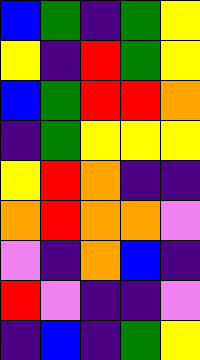[["blue", "green", "indigo", "green", "yellow"], ["yellow", "indigo", "red", "green", "yellow"], ["blue", "green", "red", "red", "orange"], ["indigo", "green", "yellow", "yellow", "yellow"], ["yellow", "red", "orange", "indigo", "indigo"], ["orange", "red", "orange", "orange", "violet"], ["violet", "indigo", "orange", "blue", "indigo"], ["red", "violet", "indigo", "indigo", "violet"], ["indigo", "blue", "indigo", "green", "yellow"]]